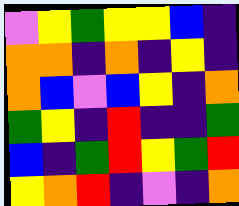[["violet", "yellow", "green", "yellow", "yellow", "blue", "indigo"], ["orange", "orange", "indigo", "orange", "indigo", "yellow", "indigo"], ["orange", "blue", "violet", "blue", "yellow", "indigo", "orange"], ["green", "yellow", "indigo", "red", "indigo", "indigo", "green"], ["blue", "indigo", "green", "red", "yellow", "green", "red"], ["yellow", "orange", "red", "indigo", "violet", "indigo", "orange"]]